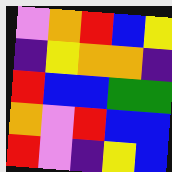[["violet", "orange", "red", "blue", "yellow"], ["indigo", "yellow", "orange", "orange", "indigo"], ["red", "blue", "blue", "green", "green"], ["orange", "violet", "red", "blue", "blue"], ["red", "violet", "indigo", "yellow", "blue"]]